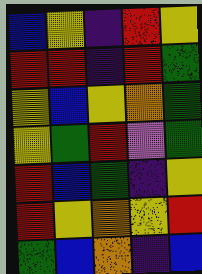[["blue", "yellow", "indigo", "red", "yellow"], ["red", "red", "indigo", "red", "green"], ["yellow", "blue", "yellow", "orange", "green"], ["yellow", "green", "red", "violet", "green"], ["red", "blue", "green", "indigo", "yellow"], ["red", "yellow", "orange", "yellow", "red"], ["green", "blue", "orange", "indigo", "blue"]]